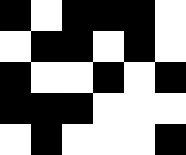[["black", "white", "black", "black", "black", "white"], ["white", "black", "black", "white", "black", "white"], ["black", "white", "white", "black", "white", "black"], ["black", "black", "black", "white", "white", "white"], ["white", "black", "white", "white", "white", "black"]]